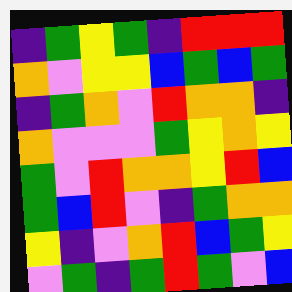[["indigo", "green", "yellow", "green", "indigo", "red", "red", "red"], ["orange", "violet", "yellow", "yellow", "blue", "green", "blue", "green"], ["indigo", "green", "orange", "violet", "red", "orange", "orange", "indigo"], ["orange", "violet", "violet", "violet", "green", "yellow", "orange", "yellow"], ["green", "violet", "red", "orange", "orange", "yellow", "red", "blue"], ["green", "blue", "red", "violet", "indigo", "green", "orange", "orange"], ["yellow", "indigo", "violet", "orange", "red", "blue", "green", "yellow"], ["violet", "green", "indigo", "green", "red", "green", "violet", "blue"]]